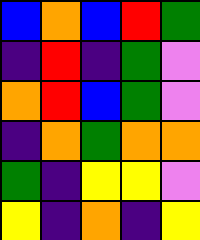[["blue", "orange", "blue", "red", "green"], ["indigo", "red", "indigo", "green", "violet"], ["orange", "red", "blue", "green", "violet"], ["indigo", "orange", "green", "orange", "orange"], ["green", "indigo", "yellow", "yellow", "violet"], ["yellow", "indigo", "orange", "indigo", "yellow"]]